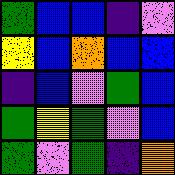[["green", "blue", "blue", "indigo", "violet"], ["yellow", "blue", "orange", "blue", "blue"], ["indigo", "blue", "violet", "green", "blue"], ["green", "yellow", "green", "violet", "blue"], ["green", "violet", "green", "indigo", "orange"]]